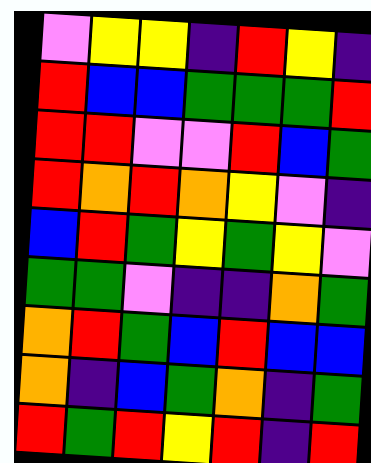[["violet", "yellow", "yellow", "indigo", "red", "yellow", "indigo"], ["red", "blue", "blue", "green", "green", "green", "red"], ["red", "red", "violet", "violet", "red", "blue", "green"], ["red", "orange", "red", "orange", "yellow", "violet", "indigo"], ["blue", "red", "green", "yellow", "green", "yellow", "violet"], ["green", "green", "violet", "indigo", "indigo", "orange", "green"], ["orange", "red", "green", "blue", "red", "blue", "blue"], ["orange", "indigo", "blue", "green", "orange", "indigo", "green"], ["red", "green", "red", "yellow", "red", "indigo", "red"]]